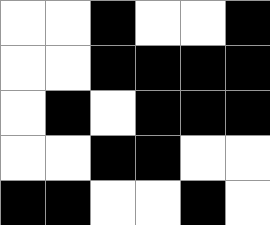[["white", "white", "black", "white", "white", "black"], ["white", "white", "black", "black", "black", "black"], ["white", "black", "white", "black", "black", "black"], ["white", "white", "black", "black", "white", "white"], ["black", "black", "white", "white", "black", "white"]]